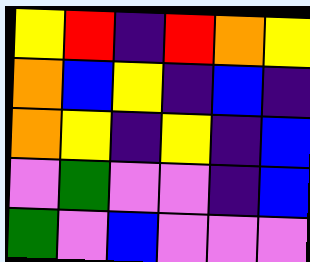[["yellow", "red", "indigo", "red", "orange", "yellow"], ["orange", "blue", "yellow", "indigo", "blue", "indigo"], ["orange", "yellow", "indigo", "yellow", "indigo", "blue"], ["violet", "green", "violet", "violet", "indigo", "blue"], ["green", "violet", "blue", "violet", "violet", "violet"]]